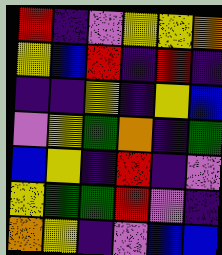[["red", "indigo", "violet", "yellow", "yellow", "orange"], ["yellow", "blue", "red", "indigo", "red", "indigo"], ["indigo", "indigo", "yellow", "indigo", "yellow", "blue"], ["violet", "yellow", "green", "orange", "indigo", "green"], ["blue", "yellow", "indigo", "red", "indigo", "violet"], ["yellow", "green", "green", "red", "violet", "indigo"], ["orange", "yellow", "indigo", "violet", "blue", "blue"]]